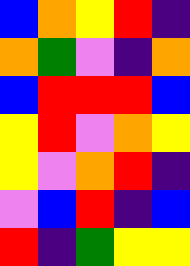[["blue", "orange", "yellow", "red", "indigo"], ["orange", "green", "violet", "indigo", "orange"], ["blue", "red", "red", "red", "blue"], ["yellow", "red", "violet", "orange", "yellow"], ["yellow", "violet", "orange", "red", "indigo"], ["violet", "blue", "red", "indigo", "blue"], ["red", "indigo", "green", "yellow", "yellow"]]